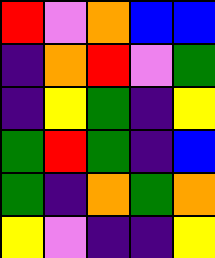[["red", "violet", "orange", "blue", "blue"], ["indigo", "orange", "red", "violet", "green"], ["indigo", "yellow", "green", "indigo", "yellow"], ["green", "red", "green", "indigo", "blue"], ["green", "indigo", "orange", "green", "orange"], ["yellow", "violet", "indigo", "indigo", "yellow"]]